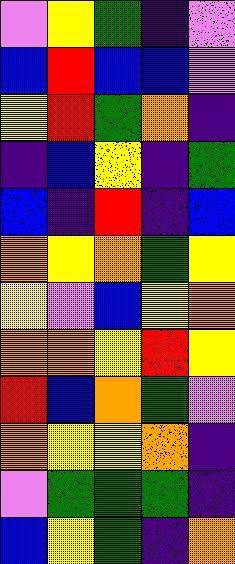[["violet", "yellow", "green", "indigo", "violet"], ["blue", "red", "blue", "blue", "violet"], ["yellow", "red", "green", "orange", "indigo"], ["indigo", "blue", "yellow", "indigo", "green"], ["blue", "indigo", "red", "indigo", "blue"], ["orange", "yellow", "orange", "green", "yellow"], ["yellow", "violet", "blue", "yellow", "orange"], ["orange", "orange", "yellow", "red", "yellow"], ["red", "blue", "orange", "green", "violet"], ["orange", "yellow", "yellow", "orange", "indigo"], ["violet", "green", "green", "green", "indigo"], ["blue", "yellow", "green", "indigo", "orange"]]